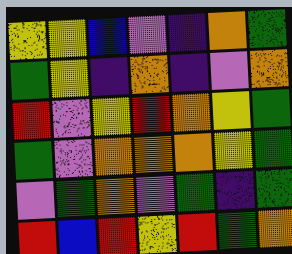[["yellow", "yellow", "blue", "violet", "indigo", "orange", "green"], ["green", "yellow", "indigo", "orange", "indigo", "violet", "orange"], ["red", "violet", "yellow", "red", "orange", "yellow", "green"], ["green", "violet", "orange", "orange", "orange", "yellow", "green"], ["violet", "green", "orange", "violet", "green", "indigo", "green"], ["red", "blue", "red", "yellow", "red", "green", "orange"]]